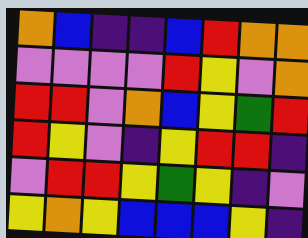[["orange", "blue", "indigo", "indigo", "blue", "red", "orange", "orange"], ["violet", "violet", "violet", "violet", "red", "yellow", "violet", "orange"], ["red", "red", "violet", "orange", "blue", "yellow", "green", "red"], ["red", "yellow", "violet", "indigo", "yellow", "red", "red", "indigo"], ["violet", "red", "red", "yellow", "green", "yellow", "indigo", "violet"], ["yellow", "orange", "yellow", "blue", "blue", "blue", "yellow", "indigo"]]